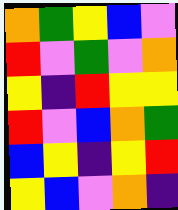[["orange", "green", "yellow", "blue", "violet"], ["red", "violet", "green", "violet", "orange"], ["yellow", "indigo", "red", "yellow", "yellow"], ["red", "violet", "blue", "orange", "green"], ["blue", "yellow", "indigo", "yellow", "red"], ["yellow", "blue", "violet", "orange", "indigo"]]